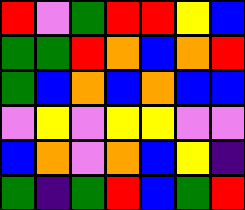[["red", "violet", "green", "red", "red", "yellow", "blue"], ["green", "green", "red", "orange", "blue", "orange", "red"], ["green", "blue", "orange", "blue", "orange", "blue", "blue"], ["violet", "yellow", "violet", "yellow", "yellow", "violet", "violet"], ["blue", "orange", "violet", "orange", "blue", "yellow", "indigo"], ["green", "indigo", "green", "red", "blue", "green", "red"]]